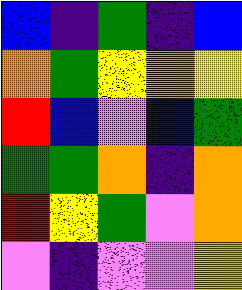[["blue", "indigo", "green", "indigo", "blue"], ["orange", "green", "yellow", "orange", "yellow"], ["red", "blue", "violet", "blue", "green"], ["green", "green", "orange", "indigo", "orange"], ["red", "yellow", "green", "violet", "orange"], ["violet", "indigo", "violet", "violet", "yellow"]]